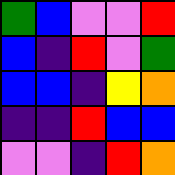[["green", "blue", "violet", "violet", "red"], ["blue", "indigo", "red", "violet", "green"], ["blue", "blue", "indigo", "yellow", "orange"], ["indigo", "indigo", "red", "blue", "blue"], ["violet", "violet", "indigo", "red", "orange"]]